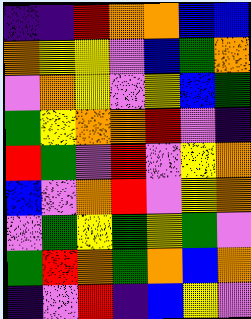[["indigo", "indigo", "red", "orange", "orange", "blue", "blue"], ["orange", "yellow", "yellow", "violet", "blue", "green", "orange"], ["violet", "orange", "yellow", "violet", "yellow", "blue", "green"], ["green", "yellow", "orange", "orange", "red", "violet", "indigo"], ["red", "green", "violet", "red", "violet", "yellow", "orange"], ["blue", "violet", "orange", "red", "violet", "yellow", "orange"], ["violet", "green", "yellow", "green", "yellow", "green", "violet"], ["green", "red", "orange", "green", "orange", "blue", "orange"], ["indigo", "violet", "red", "indigo", "blue", "yellow", "violet"]]